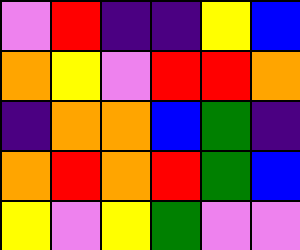[["violet", "red", "indigo", "indigo", "yellow", "blue"], ["orange", "yellow", "violet", "red", "red", "orange"], ["indigo", "orange", "orange", "blue", "green", "indigo"], ["orange", "red", "orange", "red", "green", "blue"], ["yellow", "violet", "yellow", "green", "violet", "violet"]]